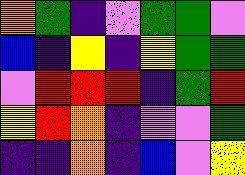[["orange", "green", "indigo", "violet", "green", "green", "violet"], ["blue", "indigo", "yellow", "indigo", "yellow", "green", "green"], ["violet", "red", "red", "red", "indigo", "green", "red"], ["yellow", "red", "orange", "indigo", "violet", "violet", "green"], ["indigo", "indigo", "orange", "indigo", "blue", "violet", "yellow"]]